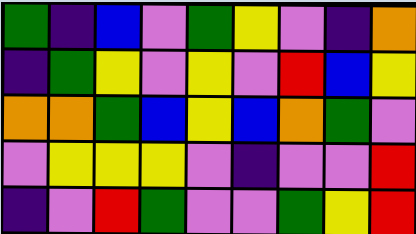[["green", "indigo", "blue", "violet", "green", "yellow", "violet", "indigo", "orange"], ["indigo", "green", "yellow", "violet", "yellow", "violet", "red", "blue", "yellow"], ["orange", "orange", "green", "blue", "yellow", "blue", "orange", "green", "violet"], ["violet", "yellow", "yellow", "yellow", "violet", "indigo", "violet", "violet", "red"], ["indigo", "violet", "red", "green", "violet", "violet", "green", "yellow", "red"]]